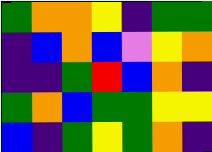[["green", "orange", "orange", "yellow", "indigo", "green", "green"], ["indigo", "blue", "orange", "blue", "violet", "yellow", "orange"], ["indigo", "indigo", "green", "red", "blue", "orange", "indigo"], ["green", "orange", "blue", "green", "green", "yellow", "yellow"], ["blue", "indigo", "green", "yellow", "green", "orange", "indigo"]]